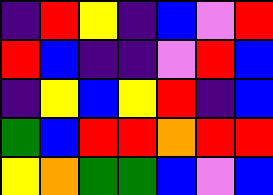[["indigo", "red", "yellow", "indigo", "blue", "violet", "red"], ["red", "blue", "indigo", "indigo", "violet", "red", "blue"], ["indigo", "yellow", "blue", "yellow", "red", "indigo", "blue"], ["green", "blue", "red", "red", "orange", "red", "red"], ["yellow", "orange", "green", "green", "blue", "violet", "blue"]]